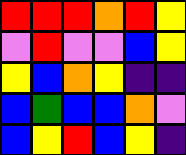[["red", "red", "red", "orange", "red", "yellow"], ["violet", "red", "violet", "violet", "blue", "yellow"], ["yellow", "blue", "orange", "yellow", "indigo", "indigo"], ["blue", "green", "blue", "blue", "orange", "violet"], ["blue", "yellow", "red", "blue", "yellow", "indigo"]]